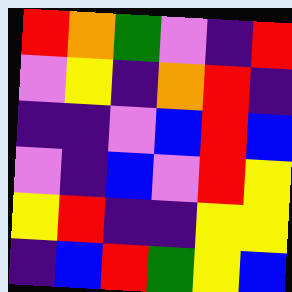[["red", "orange", "green", "violet", "indigo", "red"], ["violet", "yellow", "indigo", "orange", "red", "indigo"], ["indigo", "indigo", "violet", "blue", "red", "blue"], ["violet", "indigo", "blue", "violet", "red", "yellow"], ["yellow", "red", "indigo", "indigo", "yellow", "yellow"], ["indigo", "blue", "red", "green", "yellow", "blue"]]